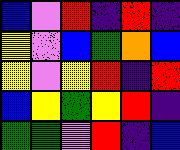[["blue", "violet", "red", "indigo", "red", "indigo"], ["yellow", "violet", "blue", "green", "orange", "blue"], ["yellow", "violet", "yellow", "red", "indigo", "red"], ["blue", "yellow", "green", "yellow", "red", "indigo"], ["green", "green", "violet", "red", "indigo", "blue"]]